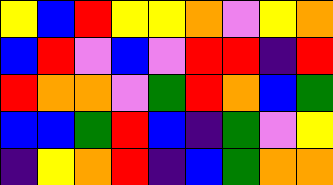[["yellow", "blue", "red", "yellow", "yellow", "orange", "violet", "yellow", "orange"], ["blue", "red", "violet", "blue", "violet", "red", "red", "indigo", "red"], ["red", "orange", "orange", "violet", "green", "red", "orange", "blue", "green"], ["blue", "blue", "green", "red", "blue", "indigo", "green", "violet", "yellow"], ["indigo", "yellow", "orange", "red", "indigo", "blue", "green", "orange", "orange"]]